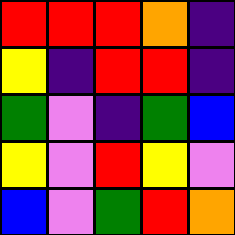[["red", "red", "red", "orange", "indigo"], ["yellow", "indigo", "red", "red", "indigo"], ["green", "violet", "indigo", "green", "blue"], ["yellow", "violet", "red", "yellow", "violet"], ["blue", "violet", "green", "red", "orange"]]